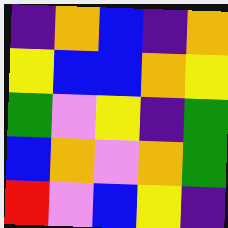[["indigo", "orange", "blue", "indigo", "orange"], ["yellow", "blue", "blue", "orange", "yellow"], ["green", "violet", "yellow", "indigo", "green"], ["blue", "orange", "violet", "orange", "green"], ["red", "violet", "blue", "yellow", "indigo"]]